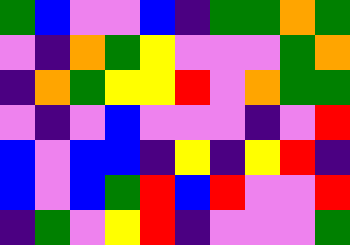[["green", "blue", "violet", "violet", "blue", "indigo", "green", "green", "orange", "green"], ["violet", "indigo", "orange", "green", "yellow", "violet", "violet", "violet", "green", "orange"], ["indigo", "orange", "green", "yellow", "yellow", "red", "violet", "orange", "green", "green"], ["violet", "indigo", "violet", "blue", "violet", "violet", "violet", "indigo", "violet", "red"], ["blue", "violet", "blue", "blue", "indigo", "yellow", "indigo", "yellow", "red", "indigo"], ["blue", "violet", "blue", "green", "red", "blue", "red", "violet", "violet", "red"], ["indigo", "green", "violet", "yellow", "red", "indigo", "violet", "violet", "violet", "green"]]